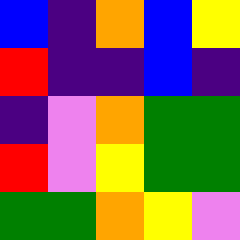[["blue", "indigo", "orange", "blue", "yellow"], ["red", "indigo", "indigo", "blue", "indigo"], ["indigo", "violet", "orange", "green", "green"], ["red", "violet", "yellow", "green", "green"], ["green", "green", "orange", "yellow", "violet"]]